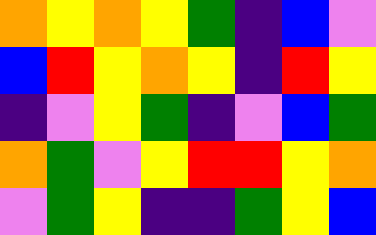[["orange", "yellow", "orange", "yellow", "green", "indigo", "blue", "violet"], ["blue", "red", "yellow", "orange", "yellow", "indigo", "red", "yellow"], ["indigo", "violet", "yellow", "green", "indigo", "violet", "blue", "green"], ["orange", "green", "violet", "yellow", "red", "red", "yellow", "orange"], ["violet", "green", "yellow", "indigo", "indigo", "green", "yellow", "blue"]]